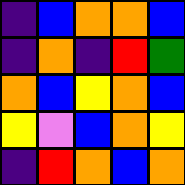[["indigo", "blue", "orange", "orange", "blue"], ["indigo", "orange", "indigo", "red", "green"], ["orange", "blue", "yellow", "orange", "blue"], ["yellow", "violet", "blue", "orange", "yellow"], ["indigo", "red", "orange", "blue", "orange"]]